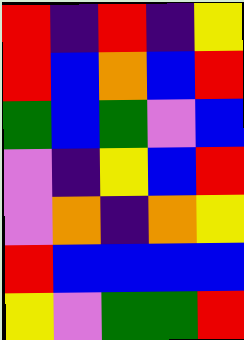[["red", "indigo", "red", "indigo", "yellow"], ["red", "blue", "orange", "blue", "red"], ["green", "blue", "green", "violet", "blue"], ["violet", "indigo", "yellow", "blue", "red"], ["violet", "orange", "indigo", "orange", "yellow"], ["red", "blue", "blue", "blue", "blue"], ["yellow", "violet", "green", "green", "red"]]